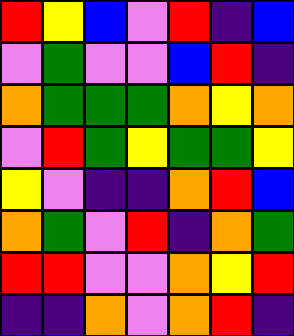[["red", "yellow", "blue", "violet", "red", "indigo", "blue"], ["violet", "green", "violet", "violet", "blue", "red", "indigo"], ["orange", "green", "green", "green", "orange", "yellow", "orange"], ["violet", "red", "green", "yellow", "green", "green", "yellow"], ["yellow", "violet", "indigo", "indigo", "orange", "red", "blue"], ["orange", "green", "violet", "red", "indigo", "orange", "green"], ["red", "red", "violet", "violet", "orange", "yellow", "red"], ["indigo", "indigo", "orange", "violet", "orange", "red", "indigo"]]